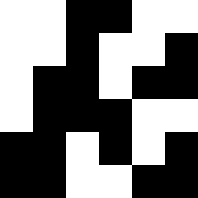[["white", "white", "black", "black", "white", "white"], ["white", "white", "black", "white", "white", "black"], ["white", "black", "black", "white", "black", "black"], ["white", "black", "black", "black", "white", "white"], ["black", "black", "white", "black", "white", "black"], ["black", "black", "white", "white", "black", "black"]]